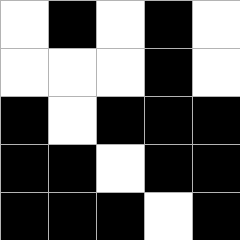[["white", "black", "white", "black", "white"], ["white", "white", "white", "black", "white"], ["black", "white", "black", "black", "black"], ["black", "black", "white", "black", "black"], ["black", "black", "black", "white", "black"]]